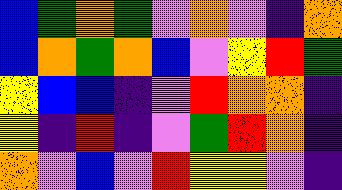[["blue", "green", "orange", "green", "violet", "orange", "violet", "indigo", "orange"], ["blue", "orange", "green", "orange", "blue", "violet", "yellow", "red", "green"], ["yellow", "blue", "blue", "indigo", "violet", "red", "orange", "orange", "indigo"], ["yellow", "indigo", "red", "indigo", "violet", "green", "red", "orange", "indigo"], ["orange", "violet", "blue", "violet", "red", "yellow", "yellow", "violet", "indigo"]]